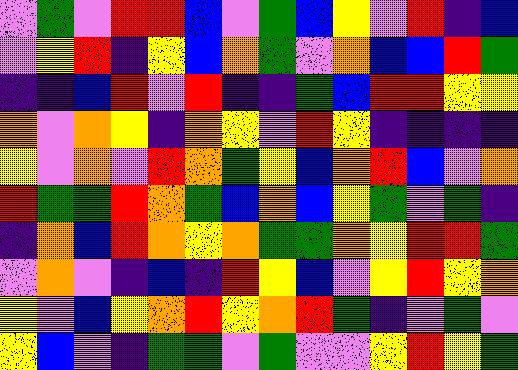[["violet", "green", "violet", "red", "red", "blue", "violet", "green", "blue", "yellow", "violet", "red", "indigo", "blue"], ["violet", "yellow", "red", "indigo", "yellow", "blue", "orange", "green", "violet", "orange", "blue", "blue", "red", "green"], ["indigo", "indigo", "blue", "red", "violet", "red", "indigo", "indigo", "green", "blue", "red", "red", "yellow", "yellow"], ["orange", "violet", "orange", "yellow", "indigo", "orange", "yellow", "violet", "red", "yellow", "indigo", "indigo", "indigo", "indigo"], ["yellow", "violet", "orange", "violet", "red", "orange", "green", "yellow", "blue", "orange", "red", "blue", "violet", "orange"], ["red", "green", "green", "red", "orange", "green", "blue", "orange", "blue", "yellow", "green", "violet", "green", "indigo"], ["indigo", "orange", "blue", "red", "orange", "yellow", "orange", "green", "green", "orange", "yellow", "red", "red", "green"], ["violet", "orange", "violet", "indigo", "blue", "indigo", "red", "yellow", "blue", "violet", "yellow", "red", "yellow", "orange"], ["yellow", "violet", "blue", "yellow", "orange", "red", "yellow", "orange", "red", "green", "indigo", "violet", "green", "violet"], ["yellow", "blue", "violet", "indigo", "green", "green", "violet", "green", "violet", "violet", "yellow", "red", "yellow", "green"]]